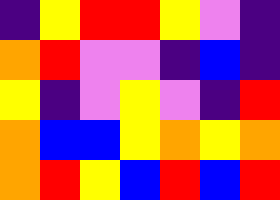[["indigo", "yellow", "red", "red", "yellow", "violet", "indigo"], ["orange", "red", "violet", "violet", "indigo", "blue", "indigo"], ["yellow", "indigo", "violet", "yellow", "violet", "indigo", "red"], ["orange", "blue", "blue", "yellow", "orange", "yellow", "orange"], ["orange", "red", "yellow", "blue", "red", "blue", "red"]]